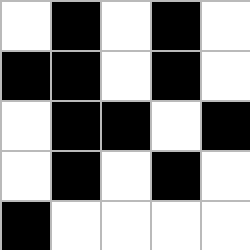[["white", "black", "white", "black", "white"], ["black", "black", "white", "black", "white"], ["white", "black", "black", "white", "black"], ["white", "black", "white", "black", "white"], ["black", "white", "white", "white", "white"]]